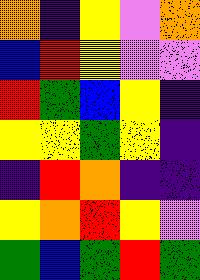[["orange", "indigo", "yellow", "violet", "orange"], ["blue", "red", "yellow", "violet", "violet"], ["red", "green", "blue", "yellow", "indigo"], ["yellow", "yellow", "green", "yellow", "indigo"], ["indigo", "red", "orange", "indigo", "indigo"], ["yellow", "orange", "red", "yellow", "violet"], ["green", "blue", "green", "red", "green"]]